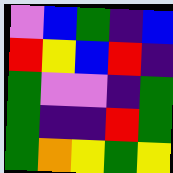[["violet", "blue", "green", "indigo", "blue"], ["red", "yellow", "blue", "red", "indigo"], ["green", "violet", "violet", "indigo", "green"], ["green", "indigo", "indigo", "red", "green"], ["green", "orange", "yellow", "green", "yellow"]]